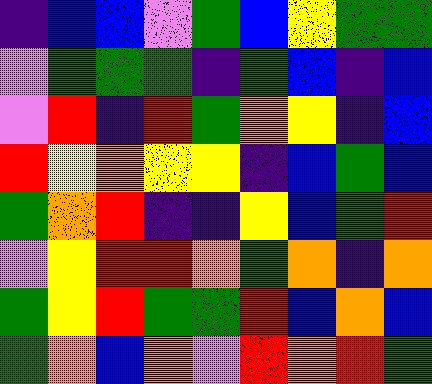[["indigo", "blue", "blue", "violet", "green", "blue", "yellow", "green", "green"], ["violet", "green", "green", "green", "indigo", "green", "blue", "indigo", "blue"], ["violet", "red", "indigo", "red", "green", "orange", "yellow", "indigo", "blue"], ["red", "yellow", "orange", "yellow", "yellow", "indigo", "blue", "green", "blue"], ["green", "orange", "red", "indigo", "indigo", "yellow", "blue", "green", "red"], ["violet", "yellow", "red", "red", "orange", "green", "orange", "indigo", "orange"], ["green", "yellow", "red", "green", "green", "red", "blue", "orange", "blue"], ["green", "orange", "blue", "orange", "violet", "red", "orange", "red", "green"]]